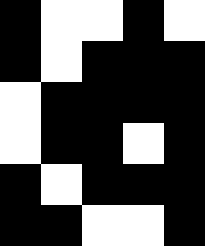[["black", "white", "white", "black", "white"], ["black", "white", "black", "black", "black"], ["white", "black", "black", "black", "black"], ["white", "black", "black", "white", "black"], ["black", "white", "black", "black", "black"], ["black", "black", "white", "white", "black"]]